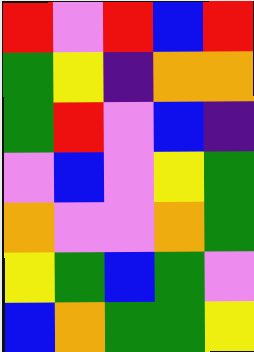[["red", "violet", "red", "blue", "red"], ["green", "yellow", "indigo", "orange", "orange"], ["green", "red", "violet", "blue", "indigo"], ["violet", "blue", "violet", "yellow", "green"], ["orange", "violet", "violet", "orange", "green"], ["yellow", "green", "blue", "green", "violet"], ["blue", "orange", "green", "green", "yellow"]]